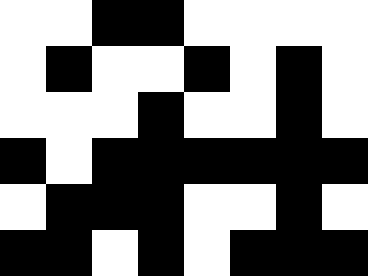[["white", "white", "black", "black", "white", "white", "white", "white"], ["white", "black", "white", "white", "black", "white", "black", "white"], ["white", "white", "white", "black", "white", "white", "black", "white"], ["black", "white", "black", "black", "black", "black", "black", "black"], ["white", "black", "black", "black", "white", "white", "black", "white"], ["black", "black", "white", "black", "white", "black", "black", "black"]]